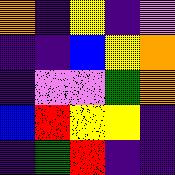[["orange", "indigo", "yellow", "indigo", "violet"], ["indigo", "indigo", "blue", "yellow", "orange"], ["indigo", "violet", "violet", "green", "orange"], ["blue", "red", "yellow", "yellow", "indigo"], ["indigo", "green", "red", "indigo", "indigo"]]